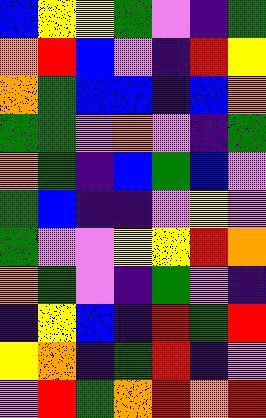[["blue", "yellow", "yellow", "green", "violet", "indigo", "green"], ["orange", "red", "blue", "violet", "indigo", "red", "yellow"], ["orange", "green", "blue", "blue", "indigo", "blue", "orange"], ["green", "green", "violet", "orange", "violet", "indigo", "green"], ["orange", "green", "indigo", "blue", "green", "blue", "violet"], ["green", "blue", "indigo", "indigo", "violet", "yellow", "violet"], ["green", "violet", "violet", "yellow", "yellow", "red", "orange"], ["orange", "green", "violet", "indigo", "green", "violet", "indigo"], ["indigo", "yellow", "blue", "indigo", "red", "green", "red"], ["yellow", "orange", "indigo", "green", "red", "indigo", "violet"], ["violet", "red", "green", "orange", "red", "orange", "red"]]